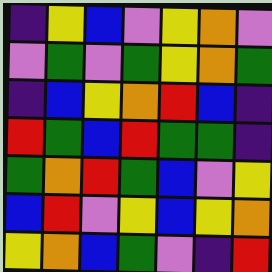[["indigo", "yellow", "blue", "violet", "yellow", "orange", "violet"], ["violet", "green", "violet", "green", "yellow", "orange", "green"], ["indigo", "blue", "yellow", "orange", "red", "blue", "indigo"], ["red", "green", "blue", "red", "green", "green", "indigo"], ["green", "orange", "red", "green", "blue", "violet", "yellow"], ["blue", "red", "violet", "yellow", "blue", "yellow", "orange"], ["yellow", "orange", "blue", "green", "violet", "indigo", "red"]]